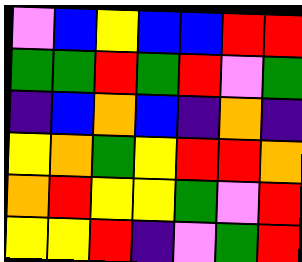[["violet", "blue", "yellow", "blue", "blue", "red", "red"], ["green", "green", "red", "green", "red", "violet", "green"], ["indigo", "blue", "orange", "blue", "indigo", "orange", "indigo"], ["yellow", "orange", "green", "yellow", "red", "red", "orange"], ["orange", "red", "yellow", "yellow", "green", "violet", "red"], ["yellow", "yellow", "red", "indigo", "violet", "green", "red"]]